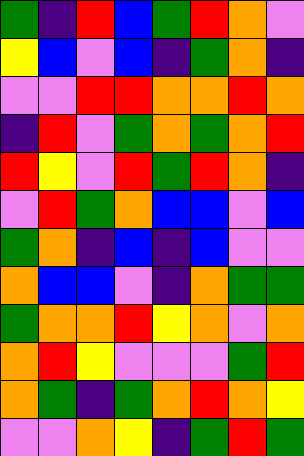[["green", "indigo", "red", "blue", "green", "red", "orange", "violet"], ["yellow", "blue", "violet", "blue", "indigo", "green", "orange", "indigo"], ["violet", "violet", "red", "red", "orange", "orange", "red", "orange"], ["indigo", "red", "violet", "green", "orange", "green", "orange", "red"], ["red", "yellow", "violet", "red", "green", "red", "orange", "indigo"], ["violet", "red", "green", "orange", "blue", "blue", "violet", "blue"], ["green", "orange", "indigo", "blue", "indigo", "blue", "violet", "violet"], ["orange", "blue", "blue", "violet", "indigo", "orange", "green", "green"], ["green", "orange", "orange", "red", "yellow", "orange", "violet", "orange"], ["orange", "red", "yellow", "violet", "violet", "violet", "green", "red"], ["orange", "green", "indigo", "green", "orange", "red", "orange", "yellow"], ["violet", "violet", "orange", "yellow", "indigo", "green", "red", "green"]]